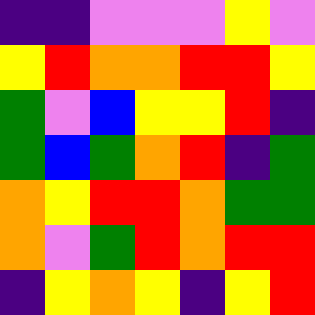[["indigo", "indigo", "violet", "violet", "violet", "yellow", "violet"], ["yellow", "red", "orange", "orange", "red", "red", "yellow"], ["green", "violet", "blue", "yellow", "yellow", "red", "indigo"], ["green", "blue", "green", "orange", "red", "indigo", "green"], ["orange", "yellow", "red", "red", "orange", "green", "green"], ["orange", "violet", "green", "red", "orange", "red", "red"], ["indigo", "yellow", "orange", "yellow", "indigo", "yellow", "red"]]